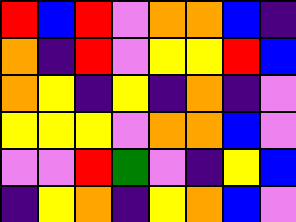[["red", "blue", "red", "violet", "orange", "orange", "blue", "indigo"], ["orange", "indigo", "red", "violet", "yellow", "yellow", "red", "blue"], ["orange", "yellow", "indigo", "yellow", "indigo", "orange", "indigo", "violet"], ["yellow", "yellow", "yellow", "violet", "orange", "orange", "blue", "violet"], ["violet", "violet", "red", "green", "violet", "indigo", "yellow", "blue"], ["indigo", "yellow", "orange", "indigo", "yellow", "orange", "blue", "violet"]]